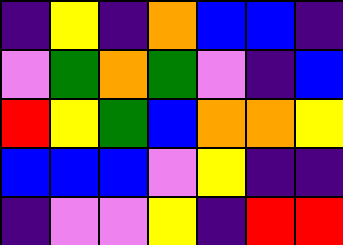[["indigo", "yellow", "indigo", "orange", "blue", "blue", "indigo"], ["violet", "green", "orange", "green", "violet", "indigo", "blue"], ["red", "yellow", "green", "blue", "orange", "orange", "yellow"], ["blue", "blue", "blue", "violet", "yellow", "indigo", "indigo"], ["indigo", "violet", "violet", "yellow", "indigo", "red", "red"]]